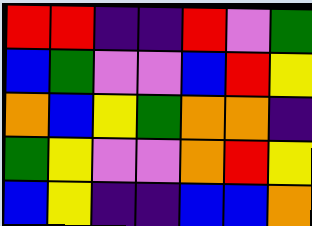[["red", "red", "indigo", "indigo", "red", "violet", "green"], ["blue", "green", "violet", "violet", "blue", "red", "yellow"], ["orange", "blue", "yellow", "green", "orange", "orange", "indigo"], ["green", "yellow", "violet", "violet", "orange", "red", "yellow"], ["blue", "yellow", "indigo", "indigo", "blue", "blue", "orange"]]